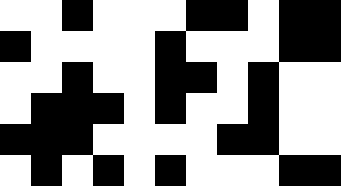[["white", "white", "black", "white", "white", "white", "black", "black", "white", "black", "black"], ["black", "white", "white", "white", "white", "black", "white", "white", "white", "black", "black"], ["white", "white", "black", "white", "white", "black", "black", "white", "black", "white", "white"], ["white", "black", "black", "black", "white", "black", "white", "white", "black", "white", "white"], ["black", "black", "black", "white", "white", "white", "white", "black", "black", "white", "white"], ["white", "black", "white", "black", "white", "black", "white", "white", "white", "black", "black"]]